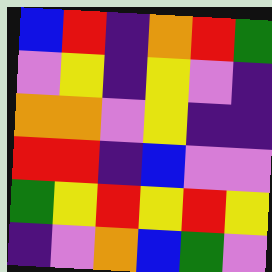[["blue", "red", "indigo", "orange", "red", "green"], ["violet", "yellow", "indigo", "yellow", "violet", "indigo"], ["orange", "orange", "violet", "yellow", "indigo", "indigo"], ["red", "red", "indigo", "blue", "violet", "violet"], ["green", "yellow", "red", "yellow", "red", "yellow"], ["indigo", "violet", "orange", "blue", "green", "violet"]]